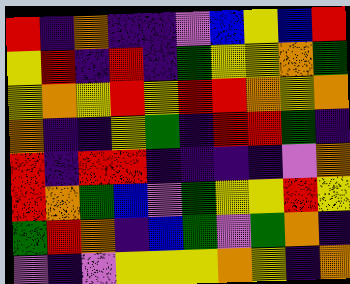[["red", "indigo", "orange", "indigo", "indigo", "violet", "blue", "yellow", "blue", "red"], ["yellow", "red", "indigo", "red", "indigo", "green", "yellow", "yellow", "orange", "green"], ["yellow", "orange", "yellow", "red", "yellow", "red", "red", "orange", "yellow", "orange"], ["orange", "indigo", "indigo", "yellow", "green", "indigo", "red", "red", "green", "indigo"], ["red", "indigo", "red", "red", "indigo", "indigo", "indigo", "indigo", "violet", "orange"], ["red", "orange", "green", "blue", "violet", "green", "yellow", "yellow", "red", "yellow"], ["green", "red", "orange", "indigo", "blue", "green", "violet", "green", "orange", "indigo"], ["violet", "indigo", "violet", "yellow", "yellow", "yellow", "orange", "yellow", "indigo", "orange"]]